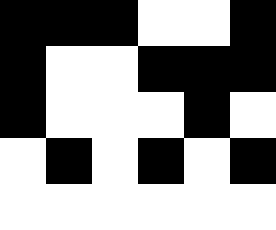[["black", "black", "black", "white", "white", "black"], ["black", "white", "white", "black", "black", "black"], ["black", "white", "white", "white", "black", "white"], ["white", "black", "white", "black", "white", "black"], ["white", "white", "white", "white", "white", "white"]]